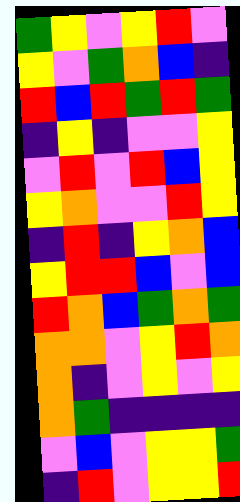[["green", "yellow", "violet", "yellow", "red", "violet"], ["yellow", "violet", "green", "orange", "blue", "indigo"], ["red", "blue", "red", "green", "red", "green"], ["indigo", "yellow", "indigo", "violet", "violet", "yellow"], ["violet", "red", "violet", "red", "blue", "yellow"], ["yellow", "orange", "violet", "violet", "red", "yellow"], ["indigo", "red", "indigo", "yellow", "orange", "blue"], ["yellow", "red", "red", "blue", "violet", "blue"], ["red", "orange", "blue", "green", "orange", "green"], ["orange", "orange", "violet", "yellow", "red", "orange"], ["orange", "indigo", "violet", "yellow", "violet", "yellow"], ["orange", "green", "indigo", "indigo", "indigo", "indigo"], ["violet", "blue", "violet", "yellow", "yellow", "green"], ["indigo", "red", "violet", "yellow", "yellow", "red"]]